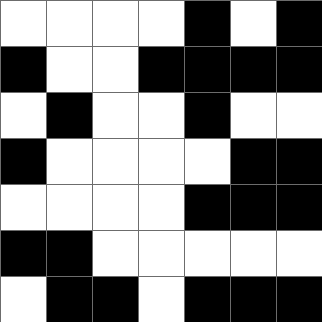[["white", "white", "white", "white", "black", "white", "black"], ["black", "white", "white", "black", "black", "black", "black"], ["white", "black", "white", "white", "black", "white", "white"], ["black", "white", "white", "white", "white", "black", "black"], ["white", "white", "white", "white", "black", "black", "black"], ["black", "black", "white", "white", "white", "white", "white"], ["white", "black", "black", "white", "black", "black", "black"]]